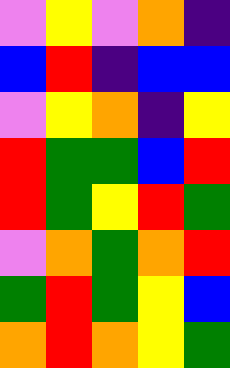[["violet", "yellow", "violet", "orange", "indigo"], ["blue", "red", "indigo", "blue", "blue"], ["violet", "yellow", "orange", "indigo", "yellow"], ["red", "green", "green", "blue", "red"], ["red", "green", "yellow", "red", "green"], ["violet", "orange", "green", "orange", "red"], ["green", "red", "green", "yellow", "blue"], ["orange", "red", "orange", "yellow", "green"]]